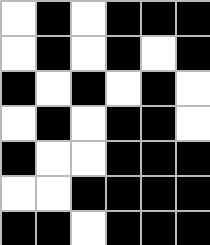[["white", "black", "white", "black", "black", "black"], ["white", "black", "white", "black", "white", "black"], ["black", "white", "black", "white", "black", "white"], ["white", "black", "white", "black", "black", "white"], ["black", "white", "white", "black", "black", "black"], ["white", "white", "black", "black", "black", "black"], ["black", "black", "white", "black", "black", "black"]]